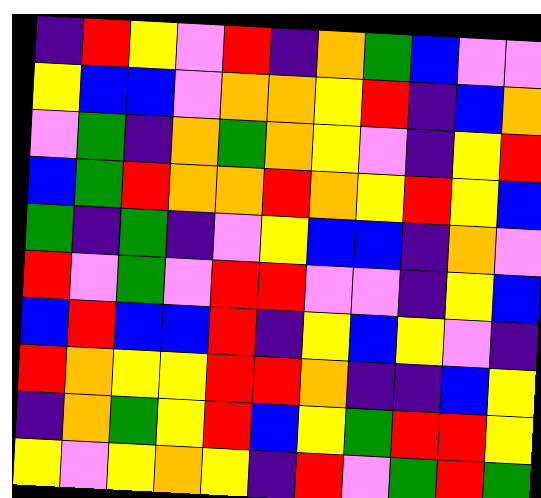[["indigo", "red", "yellow", "violet", "red", "indigo", "orange", "green", "blue", "violet", "violet"], ["yellow", "blue", "blue", "violet", "orange", "orange", "yellow", "red", "indigo", "blue", "orange"], ["violet", "green", "indigo", "orange", "green", "orange", "yellow", "violet", "indigo", "yellow", "red"], ["blue", "green", "red", "orange", "orange", "red", "orange", "yellow", "red", "yellow", "blue"], ["green", "indigo", "green", "indigo", "violet", "yellow", "blue", "blue", "indigo", "orange", "violet"], ["red", "violet", "green", "violet", "red", "red", "violet", "violet", "indigo", "yellow", "blue"], ["blue", "red", "blue", "blue", "red", "indigo", "yellow", "blue", "yellow", "violet", "indigo"], ["red", "orange", "yellow", "yellow", "red", "red", "orange", "indigo", "indigo", "blue", "yellow"], ["indigo", "orange", "green", "yellow", "red", "blue", "yellow", "green", "red", "red", "yellow"], ["yellow", "violet", "yellow", "orange", "yellow", "indigo", "red", "violet", "green", "red", "green"]]